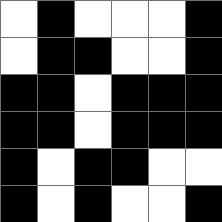[["white", "black", "white", "white", "white", "black"], ["white", "black", "black", "white", "white", "black"], ["black", "black", "white", "black", "black", "black"], ["black", "black", "white", "black", "black", "black"], ["black", "white", "black", "black", "white", "white"], ["black", "white", "black", "white", "white", "black"]]